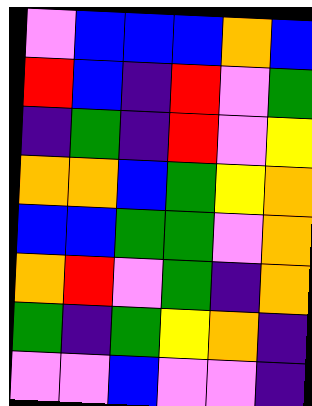[["violet", "blue", "blue", "blue", "orange", "blue"], ["red", "blue", "indigo", "red", "violet", "green"], ["indigo", "green", "indigo", "red", "violet", "yellow"], ["orange", "orange", "blue", "green", "yellow", "orange"], ["blue", "blue", "green", "green", "violet", "orange"], ["orange", "red", "violet", "green", "indigo", "orange"], ["green", "indigo", "green", "yellow", "orange", "indigo"], ["violet", "violet", "blue", "violet", "violet", "indigo"]]